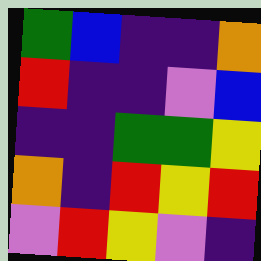[["green", "blue", "indigo", "indigo", "orange"], ["red", "indigo", "indigo", "violet", "blue"], ["indigo", "indigo", "green", "green", "yellow"], ["orange", "indigo", "red", "yellow", "red"], ["violet", "red", "yellow", "violet", "indigo"]]